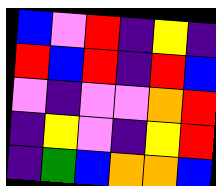[["blue", "violet", "red", "indigo", "yellow", "indigo"], ["red", "blue", "red", "indigo", "red", "blue"], ["violet", "indigo", "violet", "violet", "orange", "red"], ["indigo", "yellow", "violet", "indigo", "yellow", "red"], ["indigo", "green", "blue", "orange", "orange", "blue"]]